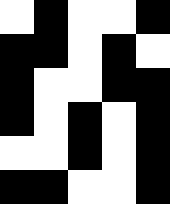[["white", "black", "white", "white", "black"], ["black", "black", "white", "black", "white"], ["black", "white", "white", "black", "black"], ["black", "white", "black", "white", "black"], ["white", "white", "black", "white", "black"], ["black", "black", "white", "white", "black"]]